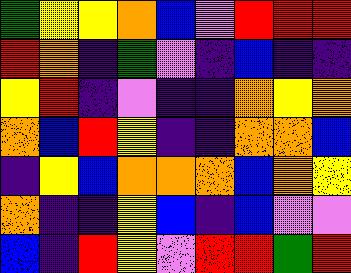[["green", "yellow", "yellow", "orange", "blue", "violet", "red", "red", "red"], ["red", "orange", "indigo", "green", "violet", "indigo", "blue", "indigo", "indigo"], ["yellow", "red", "indigo", "violet", "indigo", "indigo", "orange", "yellow", "orange"], ["orange", "blue", "red", "yellow", "indigo", "indigo", "orange", "orange", "blue"], ["indigo", "yellow", "blue", "orange", "orange", "orange", "blue", "orange", "yellow"], ["orange", "indigo", "indigo", "yellow", "blue", "indigo", "blue", "violet", "violet"], ["blue", "indigo", "red", "yellow", "violet", "red", "red", "green", "red"]]